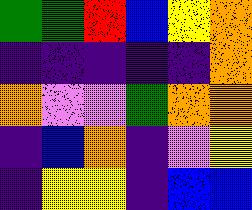[["green", "green", "red", "blue", "yellow", "orange"], ["indigo", "indigo", "indigo", "indigo", "indigo", "orange"], ["orange", "violet", "violet", "green", "orange", "orange"], ["indigo", "blue", "orange", "indigo", "violet", "yellow"], ["indigo", "yellow", "yellow", "indigo", "blue", "blue"]]